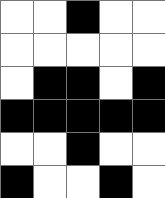[["white", "white", "black", "white", "white"], ["white", "white", "white", "white", "white"], ["white", "black", "black", "white", "black"], ["black", "black", "black", "black", "black"], ["white", "white", "black", "white", "white"], ["black", "white", "white", "black", "white"]]